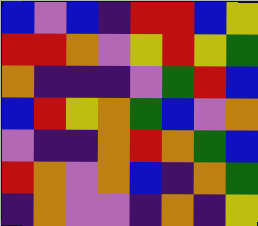[["blue", "violet", "blue", "indigo", "red", "red", "blue", "yellow"], ["red", "red", "orange", "violet", "yellow", "red", "yellow", "green"], ["orange", "indigo", "indigo", "indigo", "violet", "green", "red", "blue"], ["blue", "red", "yellow", "orange", "green", "blue", "violet", "orange"], ["violet", "indigo", "indigo", "orange", "red", "orange", "green", "blue"], ["red", "orange", "violet", "orange", "blue", "indigo", "orange", "green"], ["indigo", "orange", "violet", "violet", "indigo", "orange", "indigo", "yellow"]]